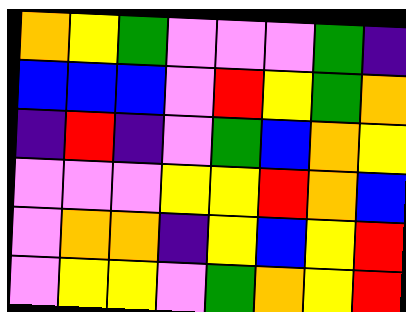[["orange", "yellow", "green", "violet", "violet", "violet", "green", "indigo"], ["blue", "blue", "blue", "violet", "red", "yellow", "green", "orange"], ["indigo", "red", "indigo", "violet", "green", "blue", "orange", "yellow"], ["violet", "violet", "violet", "yellow", "yellow", "red", "orange", "blue"], ["violet", "orange", "orange", "indigo", "yellow", "blue", "yellow", "red"], ["violet", "yellow", "yellow", "violet", "green", "orange", "yellow", "red"]]